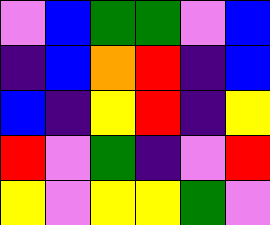[["violet", "blue", "green", "green", "violet", "blue"], ["indigo", "blue", "orange", "red", "indigo", "blue"], ["blue", "indigo", "yellow", "red", "indigo", "yellow"], ["red", "violet", "green", "indigo", "violet", "red"], ["yellow", "violet", "yellow", "yellow", "green", "violet"]]